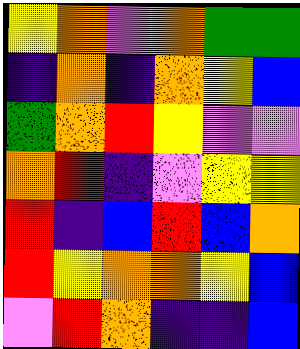[["yellow", "orange", "violet", "orange", "green", "green"], ["indigo", "orange", "indigo", "orange", "yellow", "blue"], ["green", "orange", "red", "yellow", "violet", "violet"], ["orange", "red", "indigo", "violet", "yellow", "yellow"], ["red", "indigo", "blue", "red", "blue", "orange"], ["red", "yellow", "orange", "orange", "yellow", "blue"], ["violet", "red", "orange", "indigo", "indigo", "blue"]]